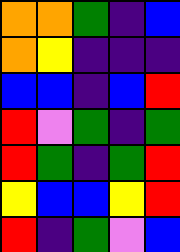[["orange", "orange", "green", "indigo", "blue"], ["orange", "yellow", "indigo", "indigo", "indigo"], ["blue", "blue", "indigo", "blue", "red"], ["red", "violet", "green", "indigo", "green"], ["red", "green", "indigo", "green", "red"], ["yellow", "blue", "blue", "yellow", "red"], ["red", "indigo", "green", "violet", "blue"]]